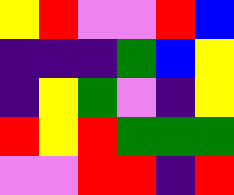[["yellow", "red", "violet", "violet", "red", "blue"], ["indigo", "indigo", "indigo", "green", "blue", "yellow"], ["indigo", "yellow", "green", "violet", "indigo", "yellow"], ["red", "yellow", "red", "green", "green", "green"], ["violet", "violet", "red", "red", "indigo", "red"]]